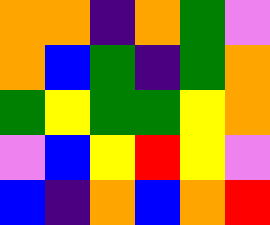[["orange", "orange", "indigo", "orange", "green", "violet"], ["orange", "blue", "green", "indigo", "green", "orange"], ["green", "yellow", "green", "green", "yellow", "orange"], ["violet", "blue", "yellow", "red", "yellow", "violet"], ["blue", "indigo", "orange", "blue", "orange", "red"]]